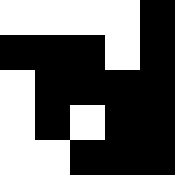[["white", "white", "white", "white", "black"], ["black", "black", "black", "white", "black"], ["white", "black", "black", "black", "black"], ["white", "black", "white", "black", "black"], ["white", "white", "black", "black", "black"]]